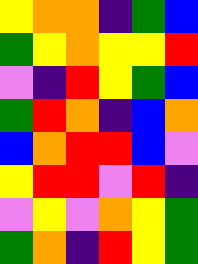[["yellow", "orange", "orange", "indigo", "green", "blue"], ["green", "yellow", "orange", "yellow", "yellow", "red"], ["violet", "indigo", "red", "yellow", "green", "blue"], ["green", "red", "orange", "indigo", "blue", "orange"], ["blue", "orange", "red", "red", "blue", "violet"], ["yellow", "red", "red", "violet", "red", "indigo"], ["violet", "yellow", "violet", "orange", "yellow", "green"], ["green", "orange", "indigo", "red", "yellow", "green"]]